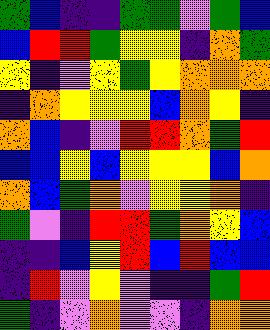[["green", "blue", "indigo", "indigo", "green", "green", "violet", "green", "blue"], ["blue", "red", "red", "green", "yellow", "yellow", "indigo", "orange", "green"], ["yellow", "indigo", "violet", "yellow", "green", "yellow", "orange", "orange", "orange"], ["indigo", "orange", "yellow", "yellow", "yellow", "blue", "orange", "yellow", "indigo"], ["orange", "blue", "indigo", "violet", "red", "red", "orange", "green", "red"], ["blue", "blue", "yellow", "blue", "yellow", "yellow", "yellow", "blue", "orange"], ["orange", "blue", "green", "orange", "violet", "yellow", "yellow", "orange", "indigo"], ["green", "violet", "indigo", "red", "red", "green", "orange", "yellow", "blue"], ["indigo", "indigo", "blue", "yellow", "red", "blue", "red", "blue", "blue"], ["indigo", "red", "violet", "yellow", "violet", "indigo", "indigo", "green", "red"], ["green", "indigo", "violet", "orange", "violet", "violet", "indigo", "orange", "orange"]]